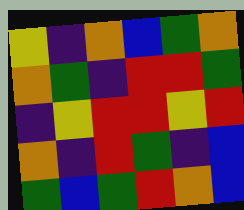[["yellow", "indigo", "orange", "blue", "green", "orange"], ["orange", "green", "indigo", "red", "red", "green"], ["indigo", "yellow", "red", "red", "yellow", "red"], ["orange", "indigo", "red", "green", "indigo", "blue"], ["green", "blue", "green", "red", "orange", "blue"]]